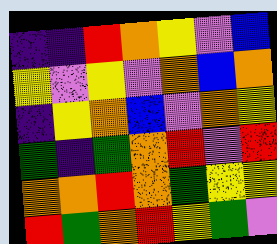[["indigo", "indigo", "red", "orange", "yellow", "violet", "blue"], ["yellow", "violet", "yellow", "violet", "orange", "blue", "orange"], ["indigo", "yellow", "orange", "blue", "violet", "orange", "yellow"], ["green", "indigo", "green", "orange", "red", "violet", "red"], ["orange", "orange", "red", "orange", "green", "yellow", "yellow"], ["red", "green", "orange", "red", "yellow", "green", "violet"]]